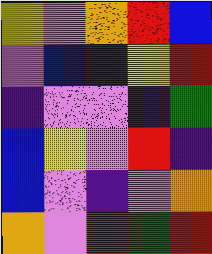[["yellow", "violet", "orange", "red", "blue"], ["violet", "blue", "indigo", "yellow", "red"], ["indigo", "violet", "violet", "indigo", "green"], ["blue", "yellow", "violet", "red", "indigo"], ["blue", "violet", "indigo", "violet", "orange"], ["orange", "violet", "red", "green", "red"]]